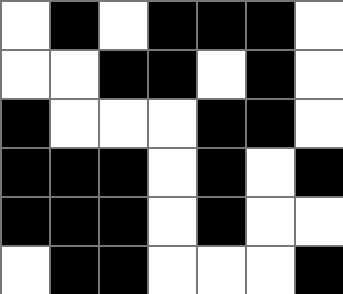[["white", "black", "white", "black", "black", "black", "white"], ["white", "white", "black", "black", "white", "black", "white"], ["black", "white", "white", "white", "black", "black", "white"], ["black", "black", "black", "white", "black", "white", "black"], ["black", "black", "black", "white", "black", "white", "white"], ["white", "black", "black", "white", "white", "white", "black"]]